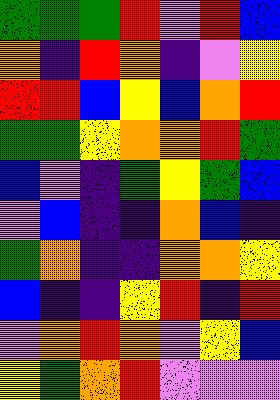[["green", "green", "green", "red", "violet", "red", "blue"], ["orange", "indigo", "red", "orange", "indigo", "violet", "yellow"], ["red", "red", "blue", "yellow", "blue", "orange", "red"], ["green", "green", "yellow", "orange", "orange", "red", "green"], ["blue", "violet", "indigo", "green", "yellow", "green", "blue"], ["violet", "blue", "indigo", "indigo", "orange", "blue", "indigo"], ["green", "orange", "indigo", "indigo", "orange", "orange", "yellow"], ["blue", "indigo", "indigo", "yellow", "red", "indigo", "red"], ["violet", "orange", "red", "orange", "violet", "yellow", "blue"], ["yellow", "green", "orange", "red", "violet", "violet", "violet"]]